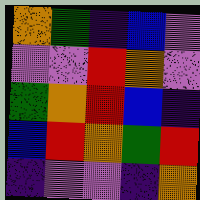[["orange", "green", "indigo", "blue", "violet"], ["violet", "violet", "red", "orange", "violet"], ["green", "orange", "red", "blue", "indigo"], ["blue", "red", "orange", "green", "red"], ["indigo", "violet", "violet", "indigo", "orange"]]